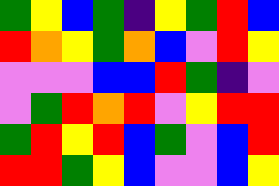[["green", "yellow", "blue", "green", "indigo", "yellow", "green", "red", "blue"], ["red", "orange", "yellow", "green", "orange", "blue", "violet", "red", "yellow"], ["violet", "violet", "violet", "blue", "blue", "red", "green", "indigo", "violet"], ["violet", "green", "red", "orange", "red", "violet", "yellow", "red", "red"], ["green", "red", "yellow", "red", "blue", "green", "violet", "blue", "red"], ["red", "red", "green", "yellow", "blue", "violet", "violet", "blue", "yellow"]]